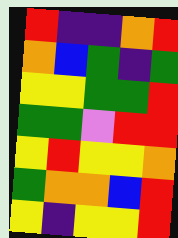[["red", "indigo", "indigo", "orange", "red"], ["orange", "blue", "green", "indigo", "green"], ["yellow", "yellow", "green", "green", "red"], ["green", "green", "violet", "red", "red"], ["yellow", "red", "yellow", "yellow", "orange"], ["green", "orange", "orange", "blue", "red"], ["yellow", "indigo", "yellow", "yellow", "red"]]